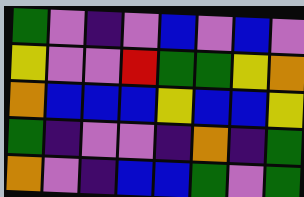[["green", "violet", "indigo", "violet", "blue", "violet", "blue", "violet"], ["yellow", "violet", "violet", "red", "green", "green", "yellow", "orange"], ["orange", "blue", "blue", "blue", "yellow", "blue", "blue", "yellow"], ["green", "indigo", "violet", "violet", "indigo", "orange", "indigo", "green"], ["orange", "violet", "indigo", "blue", "blue", "green", "violet", "green"]]